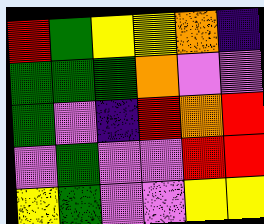[["red", "green", "yellow", "yellow", "orange", "indigo"], ["green", "green", "green", "orange", "violet", "violet"], ["green", "violet", "indigo", "red", "orange", "red"], ["violet", "green", "violet", "violet", "red", "red"], ["yellow", "green", "violet", "violet", "yellow", "yellow"]]